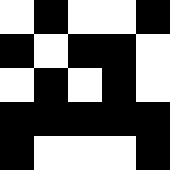[["white", "black", "white", "white", "black"], ["black", "white", "black", "black", "white"], ["white", "black", "white", "black", "white"], ["black", "black", "black", "black", "black"], ["black", "white", "white", "white", "black"]]